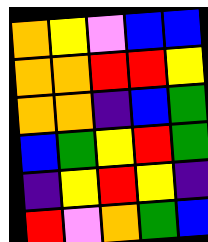[["orange", "yellow", "violet", "blue", "blue"], ["orange", "orange", "red", "red", "yellow"], ["orange", "orange", "indigo", "blue", "green"], ["blue", "green", "yellow", "red", "green"], ["indigo", "yellow", "red", "yellow", "indigo"], ["red", "violet", "orange", "green", "blue"]]